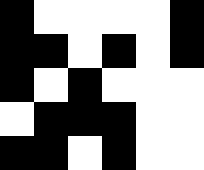[["black", "white", "white", "white", "white", "black"], ["black", "black", "white", "black", "white", "black"], ["black", "white", "black", "white", "white", "white"], ["white", "black", "black", "black", "white", "white"], ["black", "black", "white", "black", "white", "white"]]